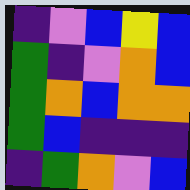[["indigo", "violet", "blue", "yellow", "blue"], ["green", "indigo", "violet", "orange", "blue"], ["green", "orange", "blue", "orange", "orange"], ["green", "blue", "indigo", "indigo", "indigo"], ["indigo", "green", "orange", "violet", "blue"]]